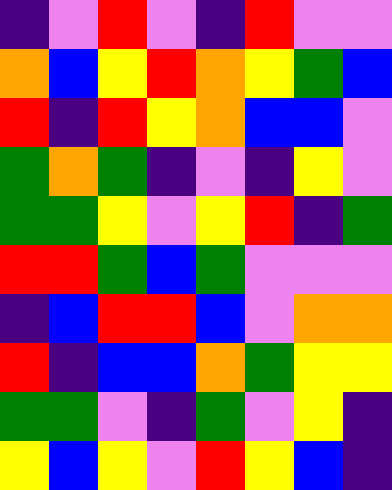[["indigo", "violet", "red", "violet", "indigo", "red", "violet", "violet"], ["orange", "blue", "yellow", "red", "orange", "yellow", "green", "blue"], ["red", "indigo", "red", "yellow", "orange", "blue", "blue", "violet"], ["green", "orange", "green", "indigo", "violet", "indigo", "yellow", "violet"], ["green", "green", "yellow", "violet", "yellow", "red", "indigo", "green"], ["red", "red", "green", "blue", "green", "violet", "violet", "violet"], ["indigo", "blue", "red", "red", "blue", "violet", "orange", "orange"], ["red", "indigo", "blue", "blue", "orange", "green", "yellow", "yellow"], ["green", "green", "violet", "indigo", "green", "violet", "yellow", "indigo"], ["yellow", "blue", "yellow", "violet", "red", "yellow", "blue", "indigo"]]